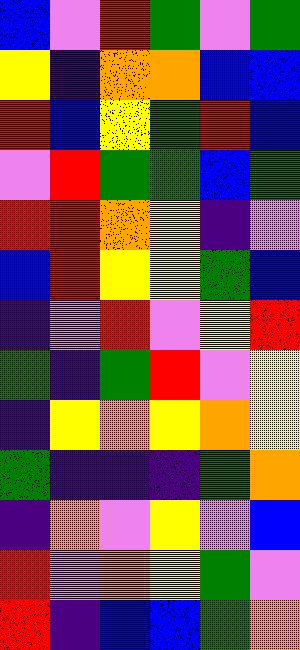[["blue", "violet", "red", "green", "violet", "green"], ["yellow", "indigo", "orange", "orange", "blue", "blue"], ["red", "blue", "yellow", "green", "red", "blue"], ["violet", "red", "green", "green", "blue", "green"], ["red", "red", "orange", "yellow", "indigo", "violet"], ["blue", "red", "yellow", "yellow", "green", "blue"], ["indigo", "violet", "red", "violet", "yellow", "red"], ["green", "indigo", "green", "red", "violet", "yellow"], ["indigo", "yellow", "orange", "yellow", "orange", "yellow"], ["green", "indigo", "indigo", "indigo", "green", "orange"], ["indigo", "orange", "violet", "yellow", "violet", "blue"], ["red", "violet", "orange", "yellow", "green", "violet"], ["red", "indigo", "blue", "blue", "green", "orange"]]